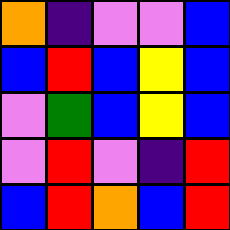[["orange", "indigo", "violet", "violet", "blue"], ["blue", "red", "blue", "yellow", "blue"], ["violet", "green", "blue", "yellow", "blue"], ["violet", "red", "violet", "indigo", "red"], ["blue", "red", "orange", "blue", "red"]]